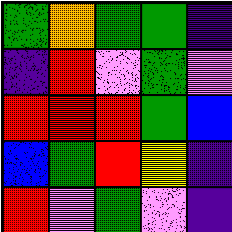[["green", "orange", "green", "green", "indigo"], ["indigo", "red", "violet", "green", "violet"], ["red", "red", "red", "green", "blue"], ["blue", "green", "red", "yellow", "indigo"], ["red", "violet", "green", "violet", "indigo"]]